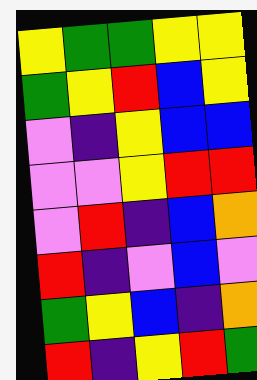[["yellow", "green", "green", "yellow", "yellow"], ["green", "yellow", "red", "blue", "yellow"], ["violet", "indigo", "yellow", "blue", "blue"], ["violet", "violet", "yellow", "red", "red"], ["violet", "red", "indigo", "blue", "orange"], ["red", "indigo", "violet", "blue", "violet"], ["green", "yellow", "blue", "indigo", "orange"], ["red", "indigo", "yellow", "red", "green"]]